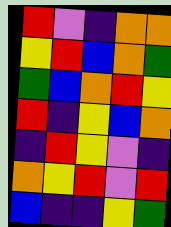[["red", "violet", "indigo", "orange", "orange"], ["yellow", "red", "blue", "orange", "green"], ["green", "blue", "orange", "red", "yellow"], ["red", "indigo", "yellow", "blue", "orange"], ["indigo", "red", "yellow", "violet", "indigo"], ["orange", "yellow", "red", "violet", "red"], ["blue", "indigo", "indigo", "yellow", "green"]]